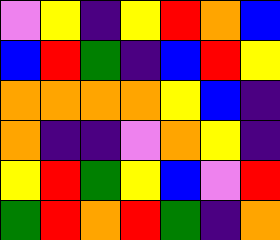[["violet", "yellow", "indigo", "yellow", "red", "orange", "blue"], ["blue", "red", "green", "indigo", "blue", "red", "yellow"], ["orange", "orange", "orange", "orange", "yellow", "blue", "indigo"], ["orange", "indigo", "indigo", "violet", "orange", "yellow", "indigo"], ["yellow", "red", "green", "yellow", "blue", "violet", "red"], ["green", "red", "orange", "red", "green", "indigo", "orange"]]